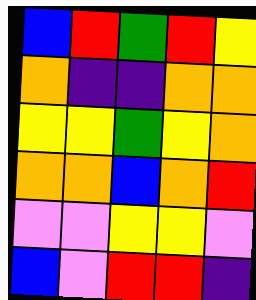[["blue", "red", "green", "red", "yellow"], ["orange", "indigo", "indigo", "orange", "orange"], ["yellow", "yellow", "green", "yellow", "orange"], ["orange", "orange", "blue", "orange", "red"], ["violet", "violet", "yellow", "yellow", "violet"], ["blue", "violet", "red", "red", "indigo"]]